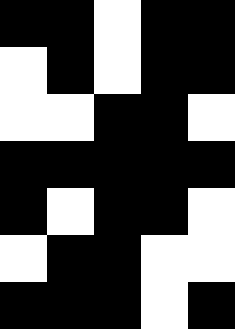[["black", "black", "white", "black", "black"], ["white", "black", "white", "black", "black"], ["white", "white", "black", "black", "white"], ["black", "black", "black", "black", "black"], ["black", "white", "black", "black", "white"], ["white", "black", "black", "white", "white"], ["black", "black", "black", "white", "black"]]